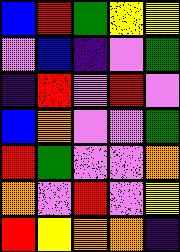[["blue", "red", "green", "yellow", "yellow"], ["violet", "blue", "indigo", "violet", "green"], ["indigo", "red", "violet", "red", "violet"], ["blue", "orange", "violet", "violet", "green"], ["red", "green", "violet", "violet", "orange"], ["orange", "violet", "red", "violet", "yellow"], ["red", "yellow", "orange", "orange", "indigo"]]